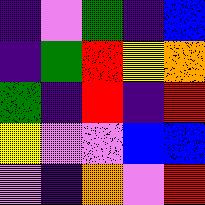[["indigo", "violet", "green", "indigo", "blue"], ["indigo", "green", "red", "yellow", "orange"], ["green", "indigo", "red", "indigo", "red"], ["yellow", "violet", "violet", "blue", "blue"], ["violet", "indigo", "orange", "violet", "red"]]